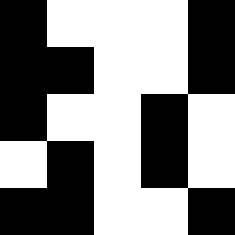[["black", "white", "white", "white", "black"], ["black", "black", "white", "white", "black"], ["black", "white", "white", "black", "white"], ["white", "black", "white", "black", "white"], ["black", "black", "white", "white", "black"]]